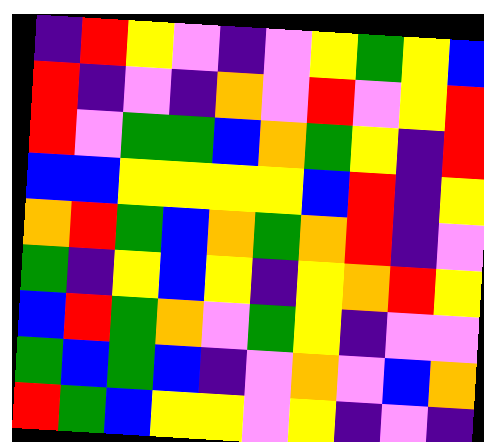[["indigo", "red", "yellow", "violet", "indigo", "violet", "yellow", "green", "yellow", "blue"], ["red", "indigo", "violet", "indigo", "orange", "violet", "red", "violet", "yellow", "red"], ["red", "violet", "green", "green", "blue", "orange", "green", "yellow", "indigo", "red"], ["blue", "blue", "yellow", "yellow", "yellow", "yellow", "blue", "red", "indigo", "yellow"], ["orange", "red", "green", "blue", "orange", "green", "orange", "red", "indigo", "violet"], ["green", "indigo", "yellow", "blue", "yellow", "indigo", "yellow", "orange", "red", "yellow"], ["blue", "red", "green", "orange", "violet", "green", "yellow", "indigo", "violet", "violet"], ["green", "blue", "green", "blue", "indigo", "violet", "orange", "violet", "blue", "orange"], ["red", "green", "blue", "yellow", "yellow", "violet", "yellow", "indigo", "violet", "indigo"]]